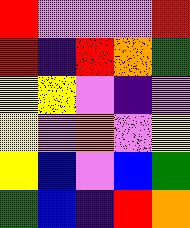[["red", "violet", "violet", "violet", "red"], ["red", "indigo", "red", "orange", "green"], ["yellow", "yellow", "violet", "indigo", "violet"], ["yellow", "violet", "orange", "violet", "yellow"], ["yellow", "blue", "violet", "blue", "green"], ["green", "blue", "indigo", "red", "orange"]]